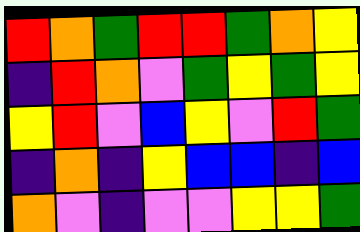[["red", "orange", "green", "red", "red", "green", "orange", "yellow"], ["indigo", "red", "orange", "violet", "green", "yellow", "green", "yellow"], ["yellow", "red", "violet", "blue", "yellow", "violet", "red", "green"], ["indigo", "orange", "indigo", "yellow", "blue", "blue", "indigo", "blue"], ["orange", "violet", "indigo", "violet", "violet", "yellow", "yellow", "green"]]